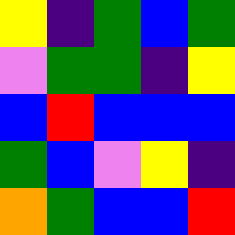[["yellow", "indigo", "green", "blue", "green"], ["violet", "green", "green", "indigo", "yellow"], ["blue", "red", "blue", "blue", "blue"], ["green", "blue", "violet", "yellow", "indigo"], ["orange", "green", "blue", "blue", "red"]]